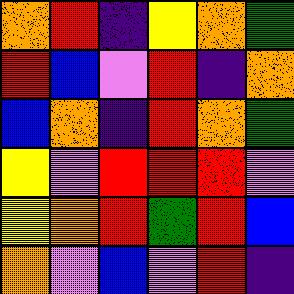[["orange", "red", "indigo", "yellow", "orange", "green"], ["red", "blue", "violet", "red", "indigo", "orange"], ["blue", "orange", "indigo", "red", "orange", "green"], ["yellow", "violet", "red", "red", "red", "violet"], ["yellow", "orange", "red", "green", "red", "blue"], ["orange", "violet", "blue", "violet", "red", "indigo"]]